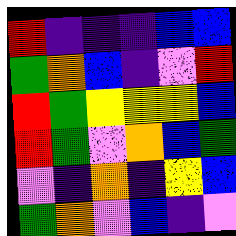[["red", "indigo", "indigo", "indigo", "blue", "blue"], ["green", "orange", "blue", "indigo", "violet", "red"], ["red", "green", "yellow", "yellow", "yellow", "blue"], ["red", "green", "violet", "orange", "blue", "green"], ["violet", "indigo", "orange", "indigo", "yellow", "blue"], ["green", "orange", "violet", "blue", "indigo", "violet"]]